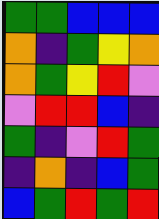[["green", "green", "blue", "blue", "blue"], ["orange", "indigo", "green", "yellow", "orange"], ["orange", "green", "yellow", "red", "violet"], ["violet", "red", "red", "blue", "indigo"], ["green", "indigo", "violet", "red", "green"], ["indigo", "orange", "indigo", "blue", "green"], ["blue", "green", "red", "green", "red"]]